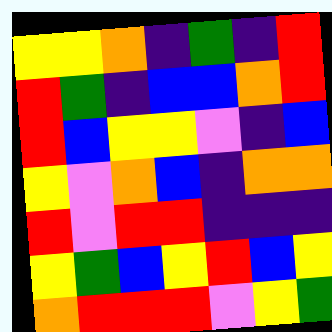[["yellow", "yellow", "orange", "indigo", "green", "indigo", "red"], ["red", "green", "indigo", "blue", "blue", "orange", "red"], ["red", "blue", "yellow", "yellow", "violet", "indigo", "blue"], ["yellow", "violet", "orange", "blue", "indigo", "orange", "orange"], ["red", "violet", "red", "red", "indigo", "indigo", "indigo"], ["yellow", "green", "blue", "yellow", "red", "blue", "yellow"], ["orange", "red", "red", "red", "violet", "yellow", "green"]]